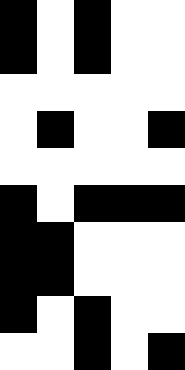[["black", "white", "black", "white", "white"], ["black", "white", "black", "white", "white"], ["white", "white", "white", "white", "white"], ["white", "black", "white", "white", "black"], ["white", "white", "white", "white", "white"], ["black", "white", "black", "black", "black"], ["black", "black", "white", "white", "white"], ["black", "black", "white", "white", "white"], ["black", "white", "black", "white", "white"], ["white", "white", "black", "white", "black"]]